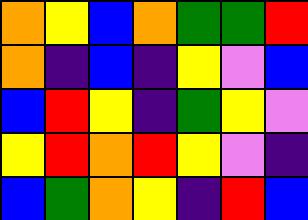[["orange", "yellow", "blue", "orange", "green", "green", "red"], ["orange", "indigo", "blue", "indigo", "yellow", "violet", "blue"], ["blue", "red", "yellow", "indigo", "green", "yellow", "violet"], ["yellow", "red", "orange", "red", "yellow", "violet", "indigo"], ["blue", "green", "orange", "yellow", "indigo", "red", "blue"]]